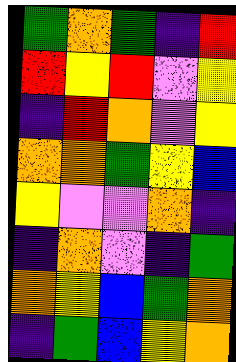[["green", "orange", "green", "indigo", "red"], ["red", "yellow", "red", "violet", "yellow"], ["indigo", "red", "orange", "violet", "yellow"], ["orange", "orange", "green", "yellow", "blue"], ["yellow", "violet", "violet", "orange", "indigo"], ["indigo", "orange", "violet", "indigo", "green"], ["orange", "yellow", "blue", "green", "orange"], ["indigo", "green", "blue", "yellow", "orange"]]